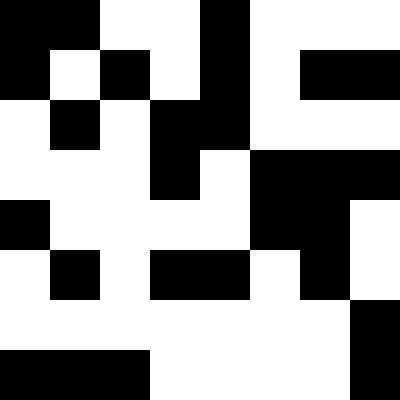[["black", "black", "white", "white", "black", "white", "white", "white"], ["black", "white", "black", "white", "black", "white", "black", "black"], ["white", "black", "white", "black", "black", "white", "white", "white"], ["white", "white", "white", "black", "white", "black", "black", "black"], ["black", "white", "white", "white", "white", "black", "black", "white"], ["white", "black", "white", "black", "black", "white", "black", "white"], ["white", "white", "white", "white", "white", "white", "white", "black"], ["black", "black", "black", "white", "white", "white", "white", "black"]]